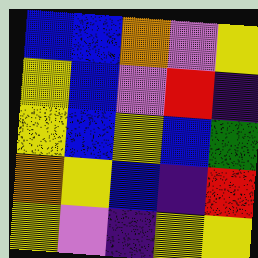[["blue", "blue", "orange", "violet", "yellow"], ["yellow", "blue", "violet", "red", "indigo"], ["yellow", "blue", "yellow", "blue", "green"], ["orange", "yellow", "blue", "indigo", "red"], ["yellow", "violet", "indigo", "yellow", "yellow"]]